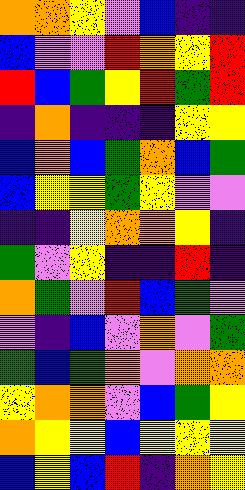[["orange", "orange", "yellow", "violet", "blue", "indigo", "indigo"], ["blue", "violet", "violet", "red", "orange", "yellow", "red"], ["red", "blue", "green", "yellow", "red", "green", "red"], ["indigo", "orange", "indigo", "indigo", "indigo", "yellow", "yellow"], ["blue", "orange", "blue", "green", "orange", "blue", "green"], ["blue", "yellow", "yellow", "green", "yellow", "violet", "violet"], ["indigo", "indigo", "yellow", "orange", "orange", "yellow", "indigo"], ["green", "violet", "yellow", "indigo", "indigo", "red", "indigo"], ["orange", "green", "violet", "red", "blue", "green", "violet"], ["violet", "indigo", "blue", "violet", "orange", "violet", "green"], ["green", "blue", "green", "orange", "violet", "orange", "orange"], ["yellow", "orange", "orange", "violet", "blue", "green", "yellow"], ["orange", "yellow", "yellow", "blue", "yellow", "yellow", "yellow"], ["blue", "yellow", "blue", "red", "indigo", "orange", "yellow"]]